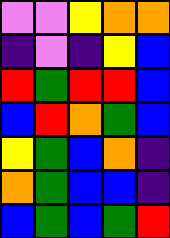[["violet", "violet", "yellow", "orange", "orange"], ["indigo", "violet", "indigo", "yellow", "blue"], ["red", "green", "red", "red", "blue"], ["blue", "red", "orange", "green", "blue"], ["yellow", "green", "blue", "orange", "indigo"], ["orange", "green", "blue", "blue", "indigo"], ["blue", "green", "blue", "green", "red"]]